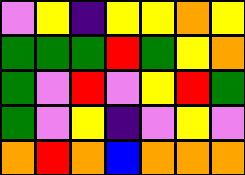[["violet", "yellow", "indigo", "yellow", "yellow", "orange", "yellow"], ["green", "green", "green", "red", "green", "yellow", "orange"], ["green", "violet", "red", "violet", "yellow", "red", "green"], ["green", "violet", "yellow", "indigo", "violet", "yellow", "violet"], ["orange", "red", "orange", "blue", "orange", "orange", "orange"]]